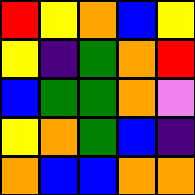[["red", "yellow", "orange", "blue", "yellow"], ["yellow", "indigo", "green", "orange", "red"], ["blue", "green", "green", "orange", "violet"], ["yellow", "orange", "green", "blue", "indigo"], ["orange", "blue", "blue", "orange", "orange"]]